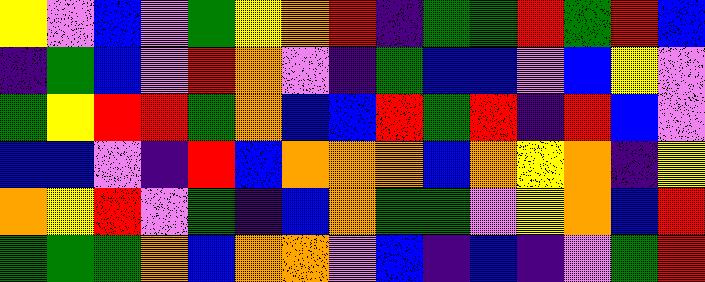[["yellow", "violet", "blue", "violet", "green", "yellow", "orange", "red", "indigo", "green", "green", "red", "green", "red", "blue"], ["indigo", "green", "blue", "violet", "red", "orange", "violet", "indigo", "green", "blue", "blue", "violet", "blue", "yellow", "violet"], ["green", "yellow", "red", "red", "green", "orange", "blue", "blue", "red", "green", "red", "indigo", "red", "blue", "violet"], ["blue", "blue", "violet", "indigo", "red", "blue", "orange", "orange", "orange", "blue", "orange", "yellow", "orange", "indigo", "yellow"], ["orange", "yellow", "red", "violet", "green", "indigo", "blue", "orange", "green", "green", "violet", "yellow", "orange", "blue", "red"], ["green", "green", "green", "orange", "blue", "orange", "orange", "violet", "blue", "indigo", "blue", "indigo", "violet", "green", "red"]]